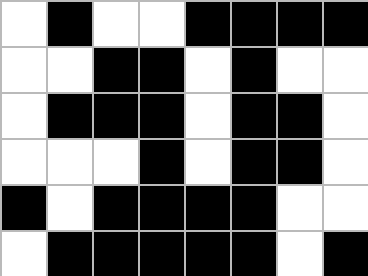[["white", "black", "white", "white", "black", "black", "black", "black"], ["white", "white", "black", "black", "white", "black", "white", "white"], ["white", "black", "black", "black", "white", "black", "black", "white"], ["white", "white", "white", "black", "white", "black", "black", "white"], ["black", "white", "black", "black", "black", "black", "white", "white"], ["white", "black", "black", "black", "black", "black", "white", "black"]]